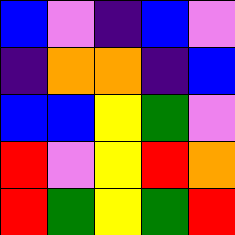[["blue", "violet", "indigo", "blue", "violet"], ["indigo", "orange", "orange", "indigo", "blue"], ["blue", "blue", "yellow", "green", "violet"], ["red", "violet", "yellow", "red", "orange"], ["red", "green", "yellow", "green", "red"]]